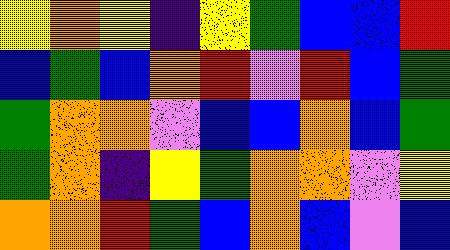[["yellow", "orange", "yellow", "indigo", "yellow", "green", "blue", "blue", "red"], ["blue", "green", "blue", "orange", "red", "violet", "red", "blue", "green"], ["green", "orange", "orange", "violet", "blue", "blue", "orange", "blue", "green"], ["green", "orange", "indigo", "yellow", "green", "orange", "orange", "violet", "yellow"], ["orange", "orange", "red", "green", "blue", "orange", "blue", "violet", "blue"]]